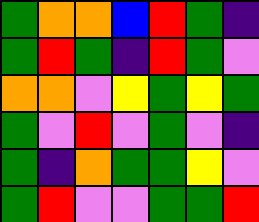[["green", "orange", "orange", "blue", "red", "green", "indigo"], ["green", "red", "green", "indigo", "red", "green", "violet"], ["orange", "orange", "violet", "yellow", "green", "yellow", "green"], ["green", "violet", "red", "violet", "green", "violet", "indigo"], ["green", "indigo", "orange", "green", "green", "yellow", "violet"], ["green", "red", "violet", "violet", "green", "green", "red"]]